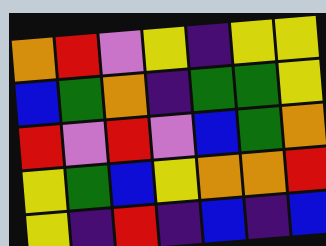[["orange", "red", "violet", "yellow", "indigo", "yellow", "yellow"], ["blue", "green", "orange", "indigo", "green", "green", "yellow"], ["red", "violet", "red", "violet", "blue", "green", "orange"], ["yellow", "green", "blue", "yellow", "orange", "orange", "red"], ["yellow", "indigo", "red", "indigo", "blue", "indigo", "blue"]]